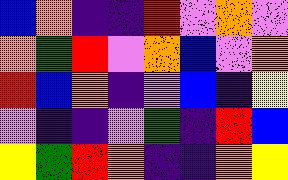[["blue", "orange", "indigo", "indigo", "red", "violet", "orange", "violet"], ["orange", "green", "red", "violet", "orange", "blue", "violet", "orange"], ["red", "blue", "orange", "indigo", "violet", "blue", "indigo", "yellow"], ["violet", "indigo", "indigo", "violet", "green", "indigo", "red", "blue"], ["yellow", "green", "red", "orange", "indigo", "indigo", "orange", "yellow"]]